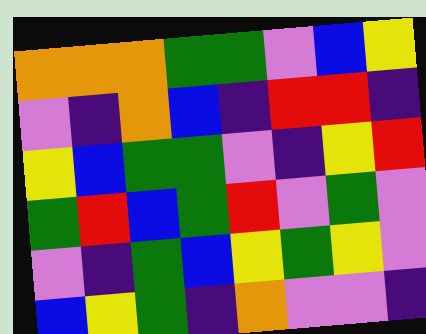[["orange", "orange", "orange", "green", "green", "violet", "blue", "yellow"], ["violet", "indigo", "orange", "blue", "indigo", "red", "red", "indigo"], ["yellow", "blue", "green", "green", "violet", "indigo", "yellow", "red"], ["green", "red", "blue", "green", "red", "violet", "green", "violet"], ["violet", "indigo", "green", "blue", "yellow", "green", "yellow", "violet"], ["blue", "yellow", "green", "indigo", "orange", "violet", "violet", "indigo"]]